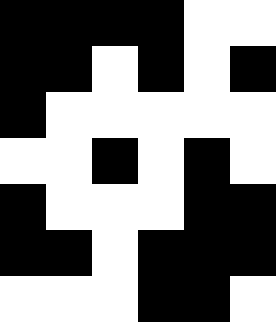[["black", "black", "black", "black", "white", "white"], ["black", "black", "white", "black", "white", "black"], ["black", "white", "white", "white", "white", "white"], ["white", "white", "black", "white", "black", "white"], ["black", "white", "white", "white", "black", "black"], ["black", "black", "white", "black", "black", "black"], ["white", "white", "white", "black", "black", "white"]]